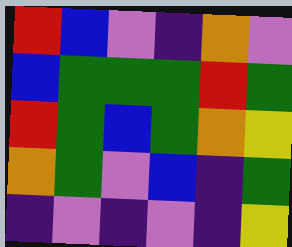[["red", "blue", "violet", "indigo", "orange", "violet"], ["blue", "green", "green", "green", "red", "green"], ["red", "green", "blue", "green", "orange", "yellow"], ["orange", "green", "violet", "blue", "indigo", "green"], ["indigo", "violet", "indigo", "violet", "indigo", "yellow"]]